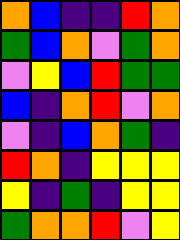[["orange", "blue", "indigo", "indigo", "red", "orange"], ["green", "blue", "orange", "violet", "green", "orange"], ["violet", "yellow", "blue", "red", "green", "green"], ["blue", "indigo", "orange", "red", "violet", "orange"], ["violet", "indigo", "blue", "orange", "green", "indigo"], ["red", "orange", "indigo", "yellow", "yellow", "yellow"], ["yellow", "indigo", "green", "indigo", "yellow", "yellow"], ["green", "orange", "orange", "red", "violet", "yellow"]]